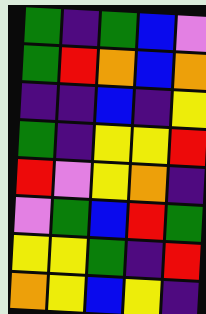[["green", "indigo", "green", "blue", "violet"], ["green", "red", "orange", "blue", "orange"], ["indigo", "indigo", "blue", "indigo", "yellow"], ["green", "indigo", "yellow", "yellow", "red"], ["red", "violet", "yellow", "orange", "indigo"], ["violet", "green", "blue", "red", "green"], ["yellow", "yellow", "green", "indigo", "red"], ["orange", "yellow", "blue", "yellow", "indigo"]]